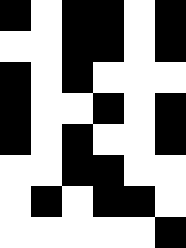[["black", "white", "black", "black", "white", "black"], ["white", "white", "black", "black", "white", "black"], ["black", "white", "black", "white", "white", "white"], ["black", "white", "white", "black", "white", "black"], ["black", "white", "black", "white", "white", "black"], ["white", "white", "black", "black", "white", "white"], ["white", "black", "white", "black", "black", "white"], ["white", "white", "white", "white", "white", "black"]]